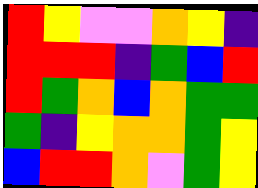[["red", "yellow", "violet", "violet", "orange", "yellow", "indigo"], ["red", "red", "red", "indigo", "green", "blue", "red"], ["red", "green", "orange", "blue", "orange", "green", "green"], ["green", "indigo", "yellow", "orange", "orange", "green", "yellow"], ["blue", "red", "red", "orange", "violet", "green", "yellow"]]